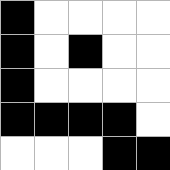[["black", "white", "white", "white", "white"], ["black", "white", "black", "white", "white"], ["black", "white", "white", "white", "white"], ["black", "black", "black", "black", "white"], ["white", "white", "white", "black", "black"]]